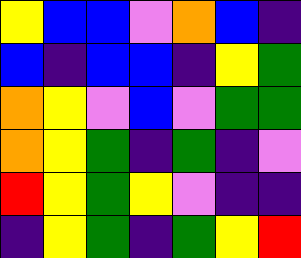[["yellow", "blue", "blue", "violet", "orange", "blue", "indigo"], ["blue", "indigo", "blue", "blue", "indigo", "yellow", "green"], ["orange", "yellow", "violet", "blue", "violet", "green", "green"], ["orange", "yellow", "green", "indigo", "green", "indigo", "violet"], ["red", "yellow", "green", "yellow", "violet", "indigo", "indigo"], ["indigo", "yellow", "green", "indigo", "green", "yellow", "red"]]